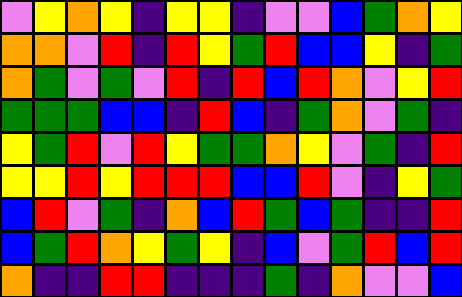[["violet", "yellow", "orange", "yellow", "indigo", "yellow", "yellow", "indigo", "violet", "violet", "blue", "green", "orange", "yellow"], ["orange", "orange", "violet", "red", "indigo", "red", "yellow", "green", "red", "blue", "blue", "yellow", "indigo", "green"], ["orange", "green", "violet", "green", "violet", "red", "indigo", "red", "blue", "red", "orange", "violet", "yellow", "red"], ["green", "green", "green", "blue", "blue", "indigo", "red", "blue", "indigo", "green", "orange", "violet", "green", "indigo"], ["yellow", "green", "red", "violet", "red", "yellow", "green", "green", "orange", "yellow", "violet", "green", "indigo", "red"], ["yellow", "yellow", "red", "yellow", "red", "red", "red", "blue", "blue", "red", "violet", "indigo", "yellow", "green"], ["blue", "red", "violet", "green", "indigo", "orange", "blue", "red", "green", "blue", "green", "indigo", "indigo", "red"], ["blue", "green", "red", "orange", "yellow", "green", "yellow", "indigo", "blue", "violet", "green", "red", "blue", "red"], ["orange", "indigo", "indigo", "red", "red", "indigo", "indigo", "indigo", "green", "indigo", "orange", "violet", "violet", "blue"]]